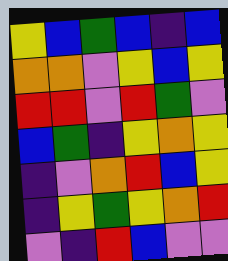[["yellow", "blue", "green", "blue", "indigo", "blue"], ["orange", "orange", "violet", "yellow", "blue", "yellow"], ["red", "red", "violet", "red", "green", "violet"], ["blue", "green", "indigo", "yellow", "orange", "yellow"], ["indigo", "violet", "orange", "red", "blue", "yellow"], ["indigo", "yellow", "green", "yellow", "orange", "red"], ["violet", "indigo", "red", "blue", "violet", "violet"]]